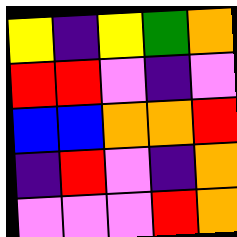[["yellow", "indigo", "yellow", "green", "orange"], ["red", "red", "violet", "indigo", "violet"], ["blue", "blue", "orange", "orange", "red"], ["indigo", "red", "violet", "indigo", "orange"], ["violet", "violet", "violet", "red", "orange"]]